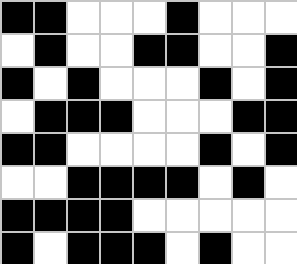[["black", "black", "white", "white", "white", "black", "white", "white", "white"], ["white", "black", "white", "white", "black", "black", "white", "white", "black"], ["black", "white", "black", "white", "white", "white", "black", "white", "black"], ["white", "black", "black", "black", "white", "white", "white", "black", "black"], ["black", "black", "white", "white", "white", "white", "black", "white", "black"], ["white", "white", "black", "black", "black", "black", "white", "black", "white"], ["black", "black", "black", "black", "white", "white", "white", "white", "white"], ["black", "white", "black", "black", "black", "white", "black", "white", "white"]]